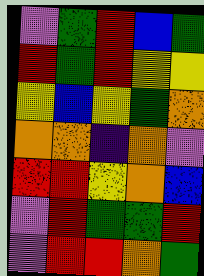[["violet", "green", "red", "blue", "green"], ["red", "green", "red", "yellow", "yellow"], ["yellow", "blue", "yellow", "green", "orange"], ["orange", "orange", "indigo", "orange", "violet"], ["red", "red", "yellow", "orange", "blue"], ["violet", "red", "green", "green", "red"], ["violet", "red", "red", "orange", "green"]]